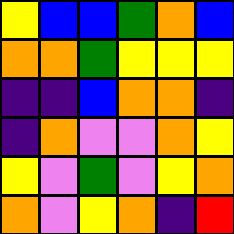[["yellow", "blue", "blue", "green", "orange", "blue"], ["orange", "orange", "green", "yellow", "yellow", "yellow"], ["indigo", "indigo", "blue", "orange", "orange", "indigo"], ["indigo", "orange", "violet", "violet", "orange", "yellow"], ["yellow", "violet", "green", "violet", "yellow", "orange"], ["orange", "violet", "yellow", "orange", "indigo", "red"]]